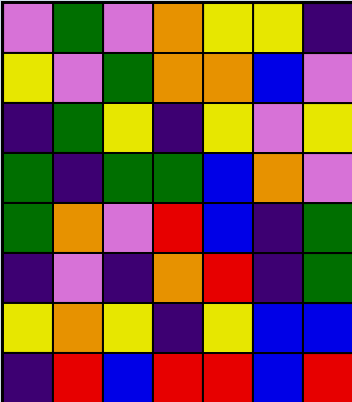[["violet", "green", "violet", "orange", "yellow", "yellow", "indigo"], ["yellow", "violet", "green", "orange", "orange", "blue", "violet"], ["indigo", "green", "yellow", "indigo", "yellow", "violet", "yellow"], ["green", "indigo", "green", "green", "blue", "orange", "violet"], ["green", "orange", "violet", "red", "blue", "indigo", "green"], ["indigo", "violet", "indigo", "orange", "red", "indigo", "green"], ["yellow", "orange", "yellow", "indigo", "yellow", "blue", "blue"], ["indigo", "red", "blue", "red", "red", "blue", "red"]]